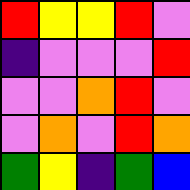[["red", "yellow", "yellow", "red", "violet"], ["indigo", "violet", "violet", "violet", "red"], ["violet", "violet", "orange", "red", "violet"], ["violet", "orange", "violet", "red", "orange"], ["green", "yellow", "indigo", "green", "blue"]]